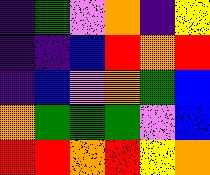[["indigo", "green", "violet", "orange", "indigo", "yellow"], ["indigo", "indigo", "blue", "red", "orange", "red"], ["indigo", "blue", "violet", "orange", "green", "blue"], ["orange", "green", "green", "green", "violet", "blue"], ["red", "red", "orange", "red", "yellow", "orange"]]